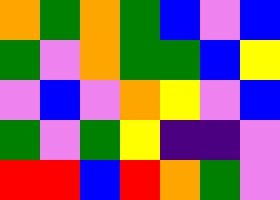[["orange", "green", "orange", "green", "blue", "violet", "blue"], ["green", "violet", "orange", "green", "green", "blue", "yellow"], ["violet", "blue", "violet", "orange", "yellow", "violet", "blue"], ["green", "violet", "green", "yellow", "indigo", "indigo", "violet"], ["red", "red", "blue", "red", "orange", "green", "violet"]]